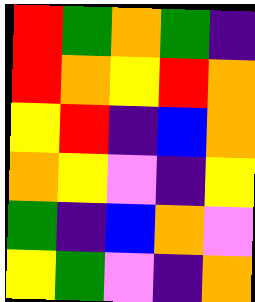[["red", "green", "orange", "green", "indigo"], ["red", "orange", "yellow", "red", "orange"], ["yellow", "red", "indigo", "blue", "orange"], ["orange", "yellow", "violet", "indigo", "yellow"], ["green", "indigo", "blue", "orange", "violet"], ["yellow", "green", "violet", "indigo", "orange"]]